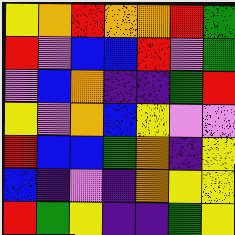[["yellow", "orange", "red", "orange", "orange", "red", "green"], ["red", "violet", "blue", "blue", "red", "violet", "green"], ["violet", "blue", "orange", "indigo", "indigo", "green", "red"], ["yellow", "violet", "orange", "blue", "yellow", "violet", "violet"], ["red", "blue", "blue", "green", "orange", "indigo", "yellow"], ["blue", "indigo", "violet", "indigo", "orange", "yellow", "yellow"], ["red", "green", "yellow", "indigo", "indigo", "green", "yellow"]]